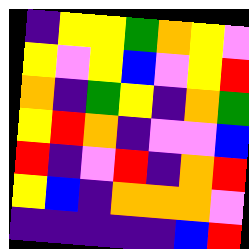[["indigo", "yellow", "yellow", "green", "orange", "yellow", "violet"], ["yellow", "violet", "yellow", "blue", "violet", "yellow", "red"], ["orange", "indigo", "green", "yellow", "indigo", "orange", "green"], ["yellow", "red", "orange", "indigo", "violet", "violet", "blue"], ["red", "indigo", "violet", "red", "indigo", "orange", "red"], ["yellow", "blue", "indigo", "orange", "orange", "orange", "violet"], ["indigo", "indigo", "indigo", "indigo", "indigo", "blue", "red"]]